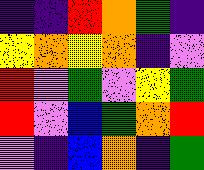[["indigo", "indigo", "red", "orange", "green", "indigo"], ["yellow", "orange", "yellow", "orange", "indigo", "violet"], ["red", "violet", "green", "violet", "yellow", "green"], ["red", "violet", "blue", "green", "orange", "red"], ["violet", "indigo", "blue", "orange", "indigo", "green"]]